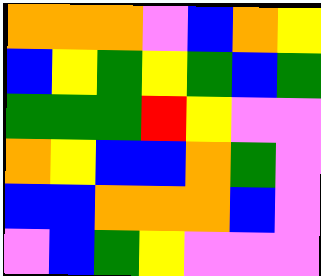[["orange", "orange", "orange", "violet", "blue", "orange", "yellow"], ["blue", "yellow", "green", "yellow", "green", "blue", "green"], ["green", "green", "green", "red", "yellow", "violet", "violet"], ["orange", "yellow", "blue", "blue", "orange", "green", "violet"], ["blue", "blue", "orange", "orange", "orange", "blue", "violet"], ["violet", "blue", "green", "yellow", "violet", "violet", "violet"]]